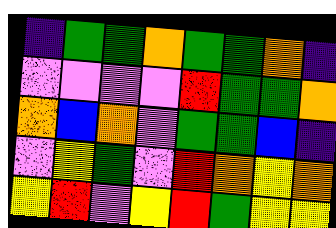[["indigo", "green", "green", "orange", "green", "green", "orange", "indigo"], ["violet", "violet", "violet", "violet", "red", "green", "green", "orange"], ["orange", "blue", "orange", "violet", "green", "green", "blue", "indigo"], ["violet", "yellow", "green", "violet", "red", "orange", "yellow", "orange"], ["yellow", "red", "violet", "yellow", "red", "green", "yellow", "yellow"]]